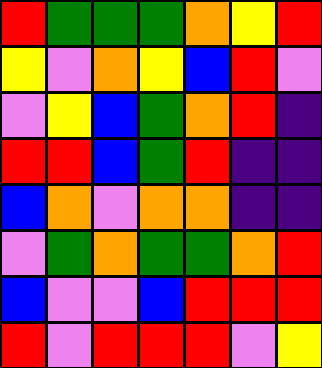[["red", "green", "green", "green", "orange", "yellow", "red"], ["yellow", "violet", "orange", "yellow", "blue", "red", "violet"], ["violet", "yellow", "blue", "green", "orange", "red", "indigo"], ["red", "red", "blue", "green", "red", "indigo", "indigo"], ["blue", "orange", "violet", "orange", "orange", "indigo", "indigo"], ["violet", "green", "orange", "green", "green", "orange", "red"], ["blue", "violet", "violet", "blue", "red", "red", "red"], ["red", "violet", "red", "red", "red", "violet", "yellow"]]